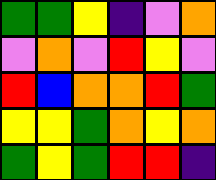[["green", "green", "yellow", "indigo", "violet", "orange"], ["violet", "orange", "violet", "red", "yellow", "violet"], ["red", "blue", "orange", "orange", "red", "green"], ["yellow", "yellow", "green", "orange", "yellow", "orange"], ["green", "yellow", "green", "red", "red", "indigo"]]